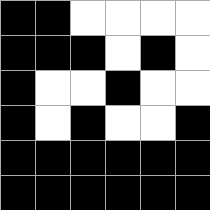[["black", "black", "white", "white", "white", "white"], ["black", "black", "black", "white", "black", "white"], ["black", "white", "white", "black", "white", "white"], ["black", "white", "black", "white", "white", "black"], ["black", "black", "black", "black", "black", "black"], ["black", "black", "black", "black", "black", "black"]]